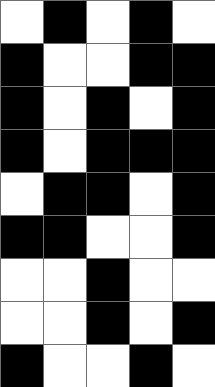[["white", "black", "white", "black", "white"], ["black", "white", "white", "black", "black"], ["black", "white", "black", "white", "black"], ["black", "white", "black", "black", "black"], ["white", "black", "black", "white", "black"], ["black", "black", "white", "white", "black"], ["white", "white", "black", "white", "white"], ["white", "white", "black", "white", "black"], ["black", "white", "white", "black", "white"]]